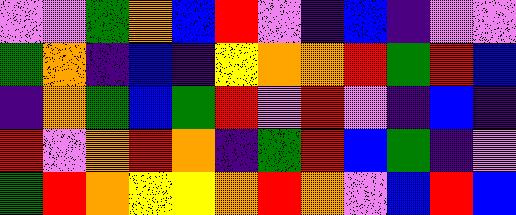[["violet", "violet", "green", "orange", "blue", "red", "violet", "indigo", "blue", "indigo", "violet", "violet"], ["green", "orange", "indigo", "blue", "indigo", "yellow", "orange", "orange", "red", "green", "red", "blue"], ["indigo", "orange", "green", "blue", "green", "red", "violet", "red", "violet", "indigo", "blue", "indigo"], ["red", "violet", "orange", "red", "orange", "indigo", "green", "red", "blue", "green", "indigo", "violet"], ["green", "red", "orange", "yellow", "yellow", "orange", "red", "orange", "violet", "blue", "red", "blue"]]